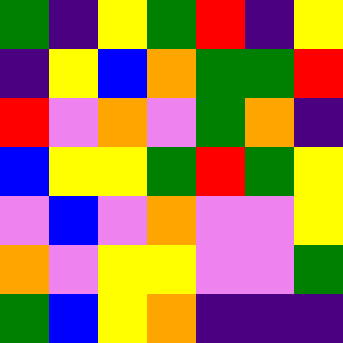[["green", "indigo", "yellow", "green", "red", "indigo", "yellow"], ["indigo", "yellow", "blue", "orange", "green", "green", "red"], ["red", "violet", "orange", "violet", "green", "orange", "indigo"], ["blue", "yellow", "yellow", "green", "red", "green", "yellow"], ["violet", "blue", "violet", "orange", "violet", "violet", "yellow"], ["orange", "violet", "yellow", "yellow", "violet", "violet", "green"], ["green", "blue", "yellow", "orange", "indigo", "indigo", "indigo"]]